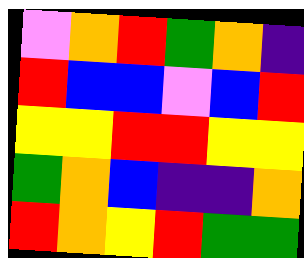[["violet", "orange", "red", "green", "orange", "indigo"], ["red", "blue", "blue", "violet", "blue", "red"], ["yellow", "yellow", "red", "red", "yellow", "yellow"], ["green", "orange", "blue", "indigo", "indigo", "orange"], ["red", "orange", "yellow", "red", "green", "green"]]